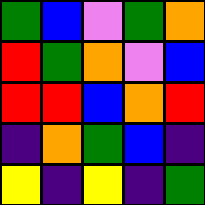[["green", "blue", "violet", "green", "orange"], ["red", "green", "orange", "violet", "blue"], ["red", "red", "blue", "orange", "red"], ["indigo", "orange", "green", "blue", "indigo"], ["yellow", "indigo", "yellow", "indigo", "green"]]